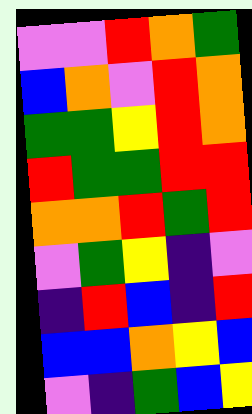[["violet", "violet", "red", "orange", "green"], ["blue", "orange", "violet", "red", "orange"], ["green", "green", "yellow", "red", "orange"], ["red", "green", "green", "red", "red"], ["orange", "orange", "red", "green", "red"], ["violet", "green", "yellow", "indigo", "violet"], ["indigo", "red", "blue", "indigo", "red"], ["blue", "blue", "orange", "yellow", "blue"], ["violet", "indigo", "green", "blue", "yellow"]]